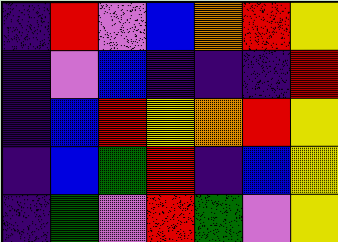[["indigo", "red", "violet", "blue", "orange", "red", "yellow"], ["indigo", "violet", "blue", "indigo", "indigo", "indigo", "red"], ["indigo", "blue", "red", "yellow", "orange", "red", "yellow"], ["indigo", "blue", "green", "red", "indigo", "blue", "yellow"], ["indigo", "green", "violet", "red", "green", "violet", "yellow"]]